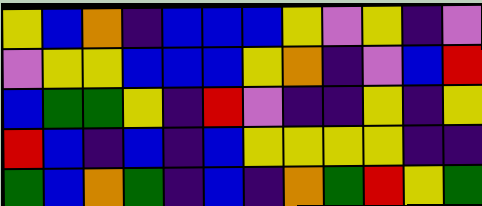[["yellow", "blue", "orange", "indigo", "blue", "blue", "blue", "yellow", "violet", "yellow", "indigo", "violet"], ["violet", "yellow", "yellow", "blue", "blue", "blue", "yellow", "orange", "indigo", "violet", "blue", "red"], ["blue", "green", "green", "yellow", "indigo", "red", "violet", "indigo", "indigo", "yellow", "indigo", "yellow"], ["red", "blue", "indigo", "blue", "indigo", "blue", "yellow", "yellow", "yellow", "yellow", "indigo", "indigo"], ["green", "blue", "orange", "green", "indigo", "blue", "indigo", "orange", "green", "red", "yellow", "green"]]